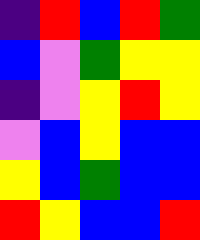[["indigo", "red", "blue", "red", "green"], ["blue", "violet", "green", "yellow", "yellow"], ["indigo", "violet", "yellow", "red", "yellow"], ["violet", "blue", "yellow", "blue", "blue"], ["yellow", "blue", "green", "blue", "blue"], ["red", "yellow", "blue", "blue", "red"]]